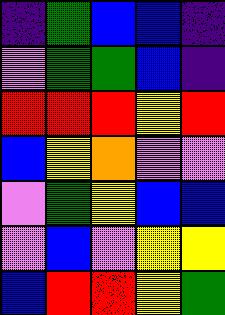[["indigo", "green", "blue", "blue", "indigo"], ["violet", "green", "green", "blue", "indigo"], ["red", "red", "red", "yellow", "red"], ["blue", "yellow", "orange", "violet", "violet"], ["violet", "green", "yellow", "blue", "blue"], ["violet", "blue", "violet", "yellow", "yellow"], ["blue", "red", "red", "yellow", "green"]]